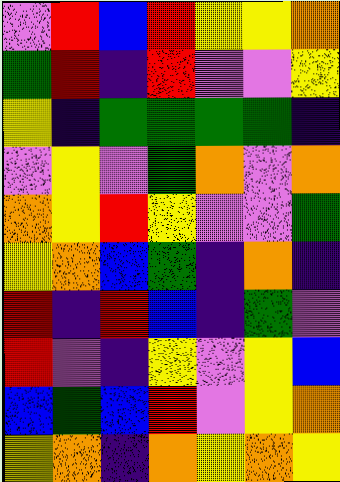[["violet", "red", "blue", "red", "yellow", "yellow", "orange"], ["green", "red", "indigo", "red", "violet", "violet", "yellow"], ["yellow", "indigo", "green", "green", "green", "green", "indigo"], ["violet", "yellow", "violet", "green", "orange", "violet", "orange"], ["orange", "yellow", "red", "yellow", "violet", "violet", "green"], ["yellow", "orange", "blue", "green", "indigo", "orange", "indigo"], ["red", "indigo", "red", "blue", "indigo", "green", "violet"], ["red", "violet", "indigo", "yellow", "violet", "yellow", "blue"], ["blue", "green", "blue", "red", "violet", "yellow", "orange"], ["yellow", "orange", "indigo", "orange", "yellow", "orange", "yellow"]]